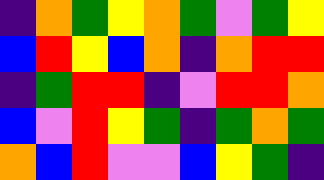[["indigo", "orange", "green", "yellow", "orange", "green", "violet", "green", "yellow"], ["blue", "red", "yellow", "blue", "orange", "indigo", "orange", "red", "red"], ["indigo", "green", "red", "red", "indigo", "violet", "red", "red", "orange"], ["blue", "violet", "red", "yellow", "green", "indigo", "green", "orange", "green"], ["orange", "blue", "red", "violet", "violet", "blue", "yellow", "green", "indigo"]]